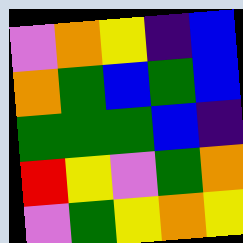[["violet", "orange", "yellow", "indigo", "blue"], ["orange", "green", "blue", "green", "blue"], ["green", "green", "green", "blue", "indigo"], ["red", "yellow", "violet", "green", "orange"], ["violet", "green", "yellow", "orange", "yellow"]]